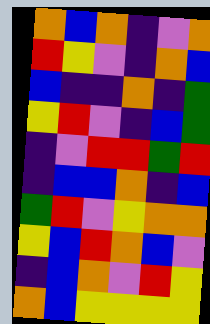[["orange", "blue", "orange", "indigo", "violet", "orange"], ["red", "yellow", "violet", "indigo", "orange", "blue"], ["blue", "indigo", "indigo", "orange", "indigo", "green"], ["yellow", "red", "violet", "indigo", "blue", "green"], ["indigo", "violet", "red", "red", "green", "red"], ["indigo", "blue", "blue", "orange", "indigo", "blue"], ["green", "red", "violet", "yellow", "orange", "orange"], ["yellow", "blue", "red", "orange", "blue", "violet"], ["indigo", "blue", "orange", "violet", "red", "yellow"], ["orange", "blue", "yellow", "yellow", "yellow", "yellow"]]